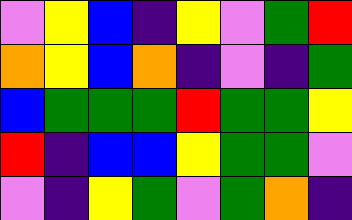[["violet", "yellow", "blue", "indigo", "yellow", "violet", "green", "red"], ["orange", "yellow", "blue", "orange", "indigo", "violet", "indigo", "green"], ["blue", "green", "green", "green", "red", "green", "green", "yellow"], ["red", "indigo", "blue", "blue", "yellow", "green", "green", "violet"], ["violet", "indigo", "yellow", "green", "violet", "green", "orange", "indigo"]]